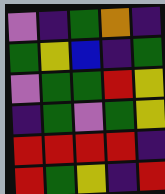[["violet", "indigo", "green", "orange", "indigo"], ["green", "yellow", "blue", "indigo", "green"], ["violet", "green", "green", "red", "yellow"], ["indigo", "green", "violet", "green", "yellow"], ["red", "red", "red", "red", "indigo"], ["red", "green", "yellow", "indigo", "red"]]